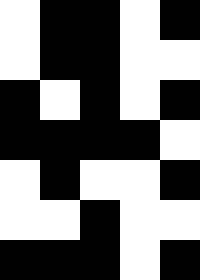[["white", "black", "black", "white", "black"], ["white", "black", "black", "white", "white"], ["black", "white", "black", "white", "black"], ["black", "black", "black", "black", "white"], ["white", "black", "white", "white", "black"], ["white", "white", "black", "white", "white"], ["black", "black", "black", "white", "black"]]